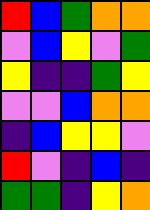[["red", "blue", "green", "orange", "orange"], ["violet", "blue", "yellow", "violet", "green"], ["yellow", "indigo", "indigo", "green", "yellow"], ["violet", "violet", "blue", "orange", "orange"], ["indigo", "blue", "yellow", "yellow", "violet"], ["red", "violet", "indigo", "blue", "indigo"], ["green", "green", "indigo", "yellow", "orange"]]